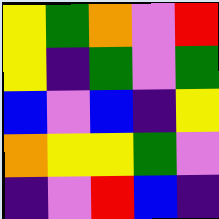[["yellow", "green", "orange", "violet", "red"], ["yellow", "indigo", "green", "violet", "green"], ["blue", "violet", "blue", "indigo", "yellow"], ["orange", "yellow", "yellow", "green", "violet"], ["indigo", "violet", "red", "blue", "indigo"]]